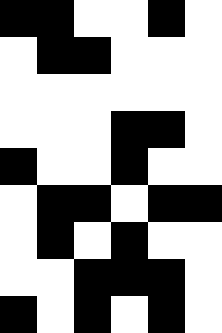[["black", "black", "white", "white", "black", "white"], ["white", "black", "black", "white", "white", "white"], ["white", "white", "white", "white", "white", "white"], ["white", "white", "white", "black", "black", "white"], ["black", "white", "white", "black", "white", "white"], ["white", "black", "black", "white", "black", "black"], ["white", "black", "white", "black", "white", "white"], ["white", "white", "black", "black", "black", "white"], ["black", "white", "black", "white", "black", "white"]]